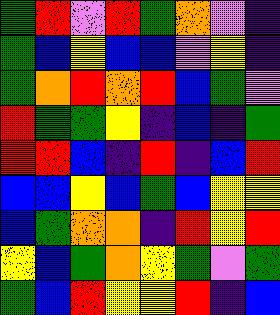[["green", "red", "violet", "red", "green", "orange", "violet", "indigo"], ["green", "blue", "yellow", "blue", "blue", "violet", "yellow", "indigo"], ["green", "orange", "red", "orange", "red", "blue", "green", "violet"], ["red", "green", "green", "yellow", "indigo", "blue", "indigo", "green"], ["red", "red", "blue", "indigo", "red", "indigo", "blue", "red"], ["blue", "blue", "yellow", "blue", "green", "blue", "yellow", "yellow"], ["blue", "green", "orange", "orange", "indigo", "red", "yellow", "red"], ["yellow", "blue", "green", "orange", "yellow", "green", "violet", "green"], ["green", "blue", "red", "yellow", "yellow", "red", "indigo", "blue"]]